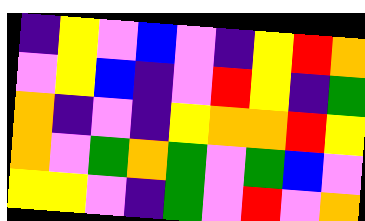[["indigo", "yellow", "violet", "blue", "violet", "indigo", "yellow", "red", "orange"], ["violet", "yellow", "blue", "indigo", "violet", "red", "yellow", "indigo", "green"], ["orange", "indigo", "violet", "indigo", "yellow", "orange", "orange", "red", "yellow"], ["orange", "violet", "green", "orange", "green", "violet", "green", "blue", "violet"], ["yellow", "yellow", "violet", "indigo", "green", "violet", "red", "violet", "orange"]]